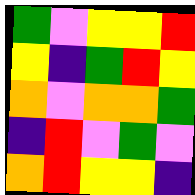[["green", "violet", "yellow", "yellow", "red"], ["yellow", "indigo", "green", "red", "yellow"], ["orange", "violet", "orange", "orange", "green"], ["indigo", "red", "violet", "green", "violet"], ["orange", "red", "yellow", "yellow", "indigo"]]